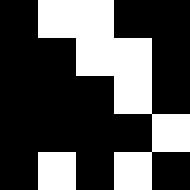[["black", "white", "white", "black", "black"], ["black", "black", "white", "white", "black"], ["black", "black", "black", "white", "black"], ["black", "black", "black", "black", "white"], ["black", "white", "black", "white", "black"]]